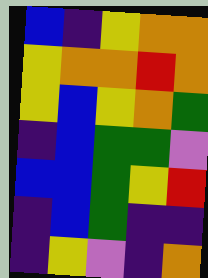[["blue", "indigo", "yellow", "orange", "orange"], ["yellow", "orange", "orange", "red", "orange"], ["yellow", "blue", "yellow", "orange", "green"], ["indigo", "blue", "green", "green", "violet"], ["blue", "blue", "green", "yellow", "red"], ["indigo", "blue", "green", "indigo", "indigo"], ["indigo", "yellow", "violet", "indigo", "orange"]]